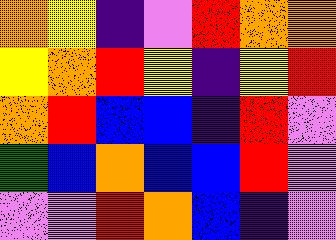[["orange", "yellow", "indigo", "violet", "red", "orange", "orange"], ["yellow", "orange", "red", "yellow", "indigo", "yellow", "red"], ["orange", "red", "blue", "blue", "indigo", "red", "violet"], ["green", "blue", "orange", "blue", "blue", "red", "violet"], ["violet", "violet", "red", "orange", "blue", "indigo", "violet"]]